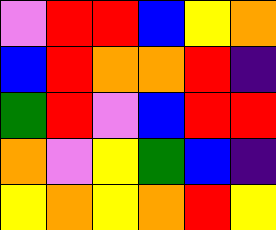[["violet", "red", "red", "blue", "yellow", "orange"], ["blue", "red", "orange", "orange", "red", "indigo"], ["green", "red", "violet", "blue", "red", "red"], ["orange", "violet", "yellow", "green", "blue", "indigo"], ["yellow", "orange", "yellow", "orange", "red", "yellow"]]